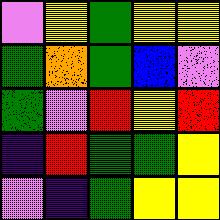[["violet", "yellow", "green", "yellow", "yellow"], ["green", "orange", "green", "blue", "violet"], ["green", "violet", "red", "yellow", "red"], ["indigo", "red", "green", "green", "yellow"], ["violet", "indigo", "green", "yellow", "yellow"]]